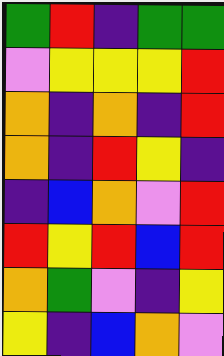[["green", "red", "indigo", "green", "green"], ["violet", "yellow", "yellow", "yellow", "red"], ["orange", "indigo", "orange", "indigo", "red"], ["orange", "indigo", "red", "yellow", "indigo"], ["indigo", "blue", "orange", "violet", "red"], ["red", "yellow", "red", "blue", "red"], ["orange", "green", "violet", "indigo", "yellow"], ["yellow", "indigo", "blue", "orange", "violet"]]